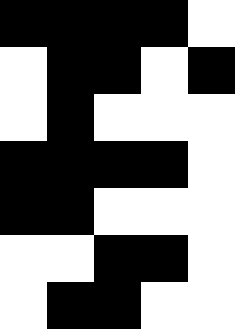[["black", "black", "black", "black", "white"], ["white", "black", "black", "white", "black"], ["white", "black", "white", "white", "white"], ["black", "black", "black", "black", "white"], ["black", "black", "white", "white", "white"], ["white", "white", "black", "black", "white"], ["white", "black", "black", "white", "white"]]